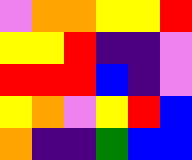[["violet", "orange", "orange", "yellow", "yellow", "red"], ["yellow", "yellow", "red", "indigo", "indigo", "violet"], ["red", "red", "red", "blue", "indigo", "violet"], ["yellow", "orange", "violet", "yellow", "red", "blue"], ["orange", "indigo", "indigo", "green", "blue", "blue"]]